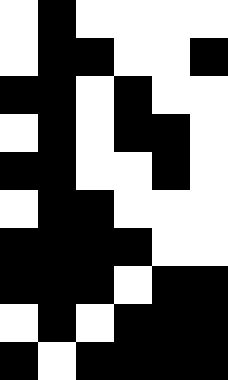[["white", "black", "white", "white", "white", "white"], ["white", "black", "black", "white", "white", "black"], ["black", "black", "white", "black", "white", "white"], ["white", "black", "white", "black", "black", "white"], ["black", "black", "white", "white", "black", "white"], ["white", "black", "black", "white", "white", "white"], ["black", "black", "black", "black", "white", "white"], ["black", "black", "black", "white", "black", "black"], ["white", "black", "white", "black", "black", "black"], ["black", "white", "black", "black", "black", "black"]]